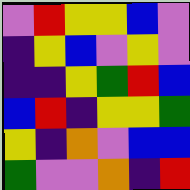[["violet", "red", "yellow", "yellow", "blue", "violet"], ["indigo", "yellow", "blue", "violet", "yellow", "violet"], ["indigo", "indigo", "yellow", "green", "red", "blue"], ["blue", "red", "indigo", "yellow", "yellow", "green"], ["yellow", "indigo", "orange", "violet", "blue", "blue"], ["green", "violet", "violet", "orange", "indigo", "red"]]